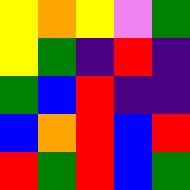[["yellow", "orange", "yellow", "violet", "green"], ["yellow", "green", "indigo", "red", "indigo"], ["green", "blue", "red", "indigo", "indigo"], ["blue", "orange", "red", "blue", "red"], ["red", "green", "red", "blue", "green"]]